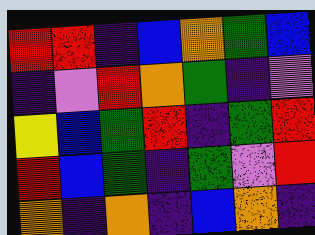[["red", "red", "indigo", "blue", "orange", "green", "blue"], ["indigo", "violet", "red", "orange", "green", "indigo", "violet"], ["yellow", "blue", "green", "red", "indigo", "green", "red"], ["red", "blue", "green", "indigo", "green", "violet", "red"], ["orange", "indigo", "orange", "indigo", "blue", "orange", "indigo"]]